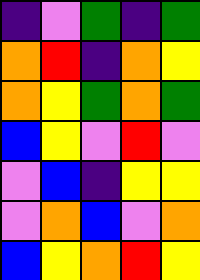[["indigo", "violet", "green", "indigo", "green"], ["orange", "red", "indigo", "orange", "yellow"], ["orange", "yellow", "green", "orange", "green"], ["blue", "yellow", "violet", "red", "violet"], ["violet", "blue", "indigo", "yellow", "yellow"], ["violet", "orange", "blue", "violet", "orange"], ["blue", "yellow", "orange", "red", "yellow"]]